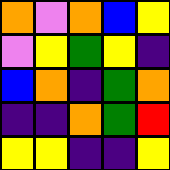[["orange", "violet", "orange", "blue", "yellow"], ["violet", "yellow", "green", "yellow", "indigo"], ["blue", "orange", "indigo", "green", "orange"], ["indigo", "indigo", "orange", "green", "red"], ["yellow", "yellow", "indigo", "indigo", "yellow"]]